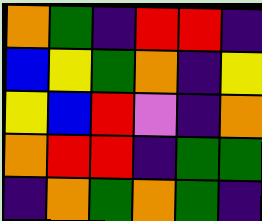[["orange", "green", "indigo", "red", "red", "indigo"], ["blue", "yellow", "green", "orange", "indigo", "yellow"], ["yellow", "blue", "red", "violet", "indigo", "orange"], ["orange", "red", "red", "indigo", "green", "green"], ["indigo", "orange", "green", "orange", "green", "indigo"]]